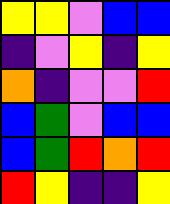[["yellow", "yellow", "violet", "blue", "blue"], ["indigo", "violet", "yellow", "indigo", "yellow"], ["orange", "indigo", "violet", "violet", "red"], ["blue", "green", "violet", "blue", "blue"], ["blue", "green", "red", "orange", "red"], ["red", "yellow", "indigo", "indigo", "yellow"]]